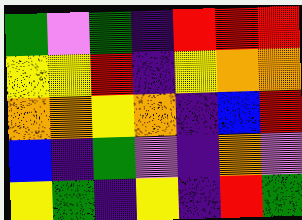[["green", "violet", "green", "indigo", "red", "red", "red"], ["yellow", "yellow", "red", "indigo", "yellow", "orange", "orange"], ["orange", "orange", "yellow", "orange", "indigo", "blue", "red"], ["blue", "indigo", "green", "violet", "indigo", "orange", "violet"], ["yellow", "green", "indigo", "yellow", "indigo", "red", "green"]]